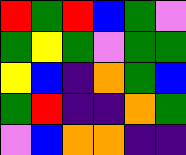[["red", "green", "red", "blue", "green", "violet"], ["green", "yellow", "green", "violet", "green", "green"], ["yellow", "blue", "indigo", "orange", "green", "blue"], ["green", "red", "indigo", "indigo", "orange", "green"], ["violet", "blue", "orange", "orange", "indigo", "indigo"]]